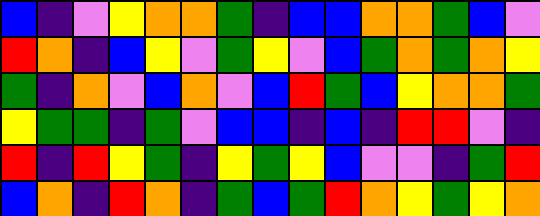[["blue", "indigo", "violet", "yellow", "orange", "orange", "green", "indigo", "blue", "blue", "orange", "orange", "green", "blue", "violet"], ["red", "orange", "indigo", "blue", "yellow", "violet", "green", "yellow", "violet", "blue", "green", "orange", "green", "orange", "yellow"], ["green", "indigo", "orange", "violet", "blue", "orange", "violet", "blue", "red", "green", "blue", "yellow", "orange", "orange", "green"], ["yellow", "green", "green", "indigo", "green", "violet", "blue", "blue", "indigo", "blue", "indigo", "red", "red", "violet", "indigo"], ["red", "indigo", "red", "yellow", "green", "indigo", "yellow", "green", "yellow", "blue", "violet", "violet", "indigo", "green", "red"], ["blue", "orange", "indigo", "red", "orange", "indigo", "green", "blue", "green", "red", "orange", "yellow", "green", "yellow", "orange"]]